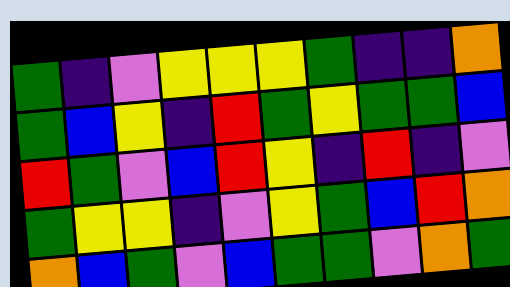[["green", "indigo", "violet", "yellow", "yellow", "yellow", "green", "indigo", "indigo", "orange"], ["green", "blue", "yellow", "indigo", "red", "green", "yellow", "green", "green", "blue"], ["red", "green", "violet", "blue", "red", "yellow", "indigo", "red", "indigo", "violet"], ["green", "yellow", "yellow", "indigo", "violet", "yellow", "green", "blue", "red", "orange"], ["orange", "blue", "green", "violet", "blue", "green", "green", "violet", "orange", "green"]]